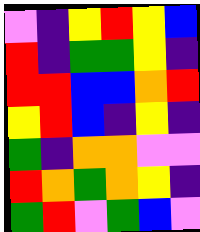[["violet", "indigo", "yellow", "red", "yellow", "blue"], ["red", "indigo", "green", "green", "yellow", "indigo"], ["red", "red", "blue", "blue", "orange", "red"], ["yellow", "red", "blue", "indigo", "yellow", "indigo"], ["green", "indigo", "orange", "orange", "violet", "violet"], ["red", "orange", "green", "orange", "yellow", "indigo"], ["green", "red", "violet", "green", "blue", "violet"]]